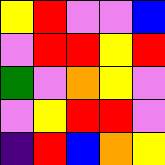[["yellow", "red", "violet", "violet", "blue"], ["violet", "red", "red", "yellow", "red"], ["green", "violet", "orange", "yellow", "violet"], ["violet", "yellow", "red", "red", "violet"], ["indigo", "red", "blue", "orange", "yellow"]]